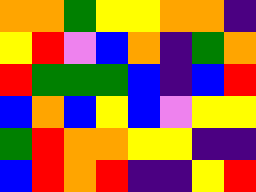[["orange", "orange", "green", "yellow", "yellow", "orange", "orange", "indigo"], ["yellow", "red", "violet", "blue", "orange", "indigo", "green", "orange"], ["red", "green", "green", "green", "blue", "indigo", "blue", "red"], ["blue", "orange", "blue", "yellow", "blue", "violet", "yellow", "yellow"], ["green", "red", "orange", "orange", "yellow", "yellow", "indigo", "indigo"], ["blue", "red", "orange", "red", "indigo", "indigo", "yellow", "red"]]